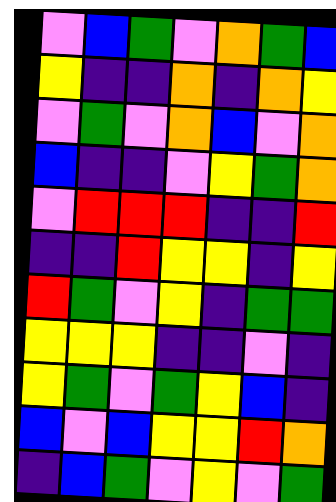[["violet", "blue", "green", "violet", "orange", "green", "blue"], ["yellow", "indigo", "indigo", "orange", "indigo", "orange", "yellow"], ["violet", "green", "violet", "orange", "blue", "violet", "orange"], ["blue", "indigo", "indigo", "violet", "yellow", "green", "orange"], ["violet", "red", "red", "red", "indigo", "indigo", "red"], ["indigo", "indigo", "red", "yellow", "yellow", "indigo", "yellow"], ["red", "green", "violet", "yellow", "indigo", "green", "green"], ["yellow", "yellow", "yellow", "indigo", "indigo", "violet", "indigo"], ["yellow", "green", "violet", "green", "yellow", "blue", "indigo"], ["blue", "violet", "blue", "yellow", "yellow", "red", "orange"], ["indigo", "blue", "green", "violet", "yellow", "violet", "green"]]